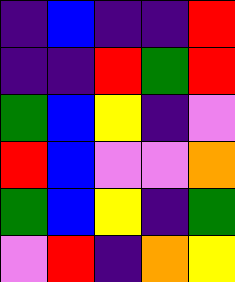[["indigo", "blue", "indigo", "indigo", "red"], ["indigo", "indigo", "red", "green", "red"], ["green", "blue", "yellow", "indigo", "violet"], ["red", "blue", "violet", "violet", "orange"], ["green", "blue", "yellow", "indigo", "green"], ["violet", "red", "indigo", "orange", "yellow"]]